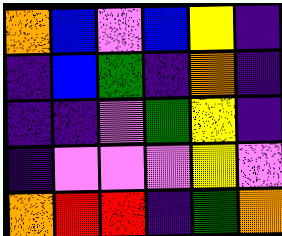[["orange", "blue", "violet", "blue", "yellow", "indigo"], ["indigo", "blue", "green", "indigo", "orange", "indigo"], ["indigo", "indigo", "violet", "green", "yellow", "indigo"], ["indigo", "violet", "violet", "violet", "yellow", "violet"], ["orange", "red", "red", "indigo", "green", "orange"]]